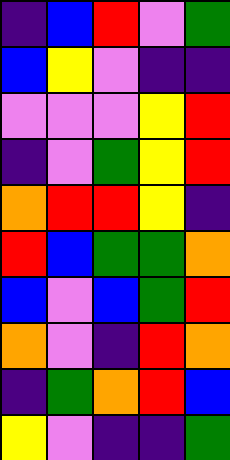[["indigo", "blue", "red", "violet", "green"], ["blue", "yellow", "violet", "indigo", "indigo"], ["violet", "violet", "violet", "yellow", "red"], ["indigo", "violet", "green", "yellow", "red"], ["orange", "red", "red", "yellow", "indigo"], ["red", "blue", "green", "green", "orange"], ["blue", "violet", "blue", "green", "red"], ["orange", "violet", "indigo", "red", "orange"], ["indigo", "green", "orange", "red", "blue"], ["yellow", "violet", "indigo", "indigo", "green"]]